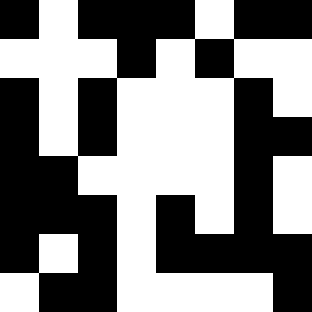[["black", "white", "black", "black", "black", "white", "black", "black"], ["white", "white", "white", "black", "white", "black", "white", "white"], ["black", "white", "black", "white", "white", "white", "black", "white"], ["black", "white", "black", "white", "white", "white", "black", "black"], ["black", "black", "white", "white", "white", "white", "black", "white"], ["black", "black", "black", "white", "black", "white", "black", "white"], ["black", "white", "black", "white", "black", "black", "black", "black"], ["white", "black", "black", "white", "white", "white", "white", "black"]]